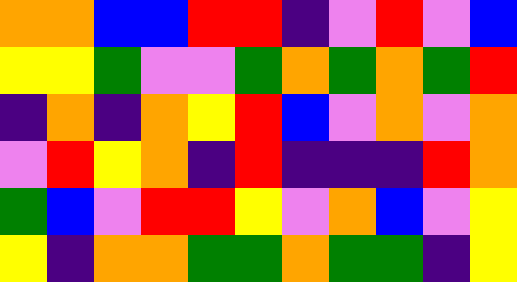[["orange", "orange", "blue", "blue", "red", "red", "indigo", "violet", "red", "violet", "blue"], ["yellow", "yellow", "green", "violet", "violet", "green", "orange", "green", "orange", "green", "red"], ["indigo", "orange", "indigo", "orange", "yellow", "red", "blue", "violet", "orange", "violet", "orange"], ["violet", "red", "yellow", "orange", "indigo", "red", "indigo", "indigo", "indigo", "red", "orange"], ["green", "blue", "violet", "red", "red", "yellow", "violet", "orange", "blue", "violet", "yellow"], ["yellow", "indigo", "orange", "orange", "green", "green", "orange", "green", "green", "indigo", "yellow"]]